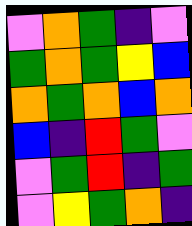[["violet", "orange", "green", "indigo", "violet"], ["green", "orange", "green", "yellow", "blue"], ["orange", "green", "orange", "blue", "orange"], ["blue", "indigo", "red", "green", "violet"], ["violet", "green", "red", "indigo", "green"], ["violet", "yellow", "green", "orange", "indigo"]]